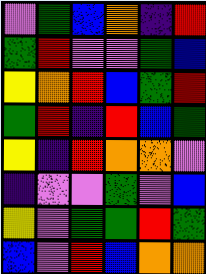[["violet", "green", "blue", "orange", "indigo", "red"], ["green", "red", "violet", "violet", "green", "blue"], ["yellow", "orange", "red", "blue", "green", "red"], ["green", "red", "indigo", "red", "blue", "green"], ["yellow", "indigo", "red", "orange", "orange", "violet"], ["indigo", "violet", "violet", "green", "violet", "blue"], ["yellow", "violet", "green", "green", "red", "green"], ["blue", "violet", "red", "blue", "orange", "orange"]]